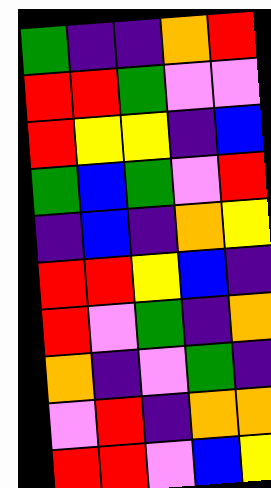[["green", "indigo", "indigo", "orange", "red"], ["red", "red", "green", "violet", "violet"], ["red", "yellow", "yellow", "indigo", "blue"], ["green", "blue", "green", "violet", "red"], ["indigo", "blue", "indigo", "orange", "yellow"], ["red", "red", "yellow", "blue", "indigo"], ["red", "violet", "green", "indigo", "orange"], ["orange", "indigo", "violet", "green", "indigo"], ["violet", "red", "indigo", "orange", "orange"], ["red", "red", "violet", "blue", "yellow"]]